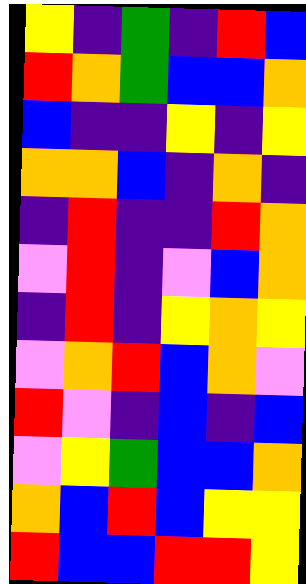[["yellow", "indigo", "green", "indigo", "red", "blue"], ["red", "orange", "green", "blue", "blue", "orange"], ["blue", "indigo", "indigo", "yellow", "indigo", "yellow"], ["orange", "orange", "blue", "indigo", "orange", "indigo"], ["indigo", "red", "indigo", "indigo", "red", "orange"], ["violet", "red", "indigo", "violet", "blue", "orange"], ["indigo", "red", "indigo", "yellow", "orange", "yellow"], ["violet", "orange", "red", "blue", "orange", "violet"], ["red", "violet", "indigo", "blue", "indigo", "blue"], ["violet", "yellow", "green", "blue", "blue", "orange"], ["orange", "blue", "red", "blue", "yellow", "yellow"], ["red", "blue", "blue", "red", "red", "yellow"]]